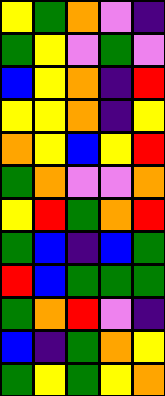[["yellow", "green", "orange", "violet", "indigo"], ["green", "yellow", "violet", "green", "violet"], ["blue", "yellow", "orange", "indigo", "red"], ["yellow", "yellow", "orange", "indigo", "yellow"], ["orange", "yellow", "blue", "yellow", "red"], ["green", "orange", "violet", "violet", "orange"], ["yellow", "red", "green", "orange", "red"], ["green", "blue", "indigo", "blue", "green"], ["red", "blue", "green", "green", "green"], ["green", "orange", "red", "violet", "indigo"], ["blue", "indigo", "green", "orange", "yellow"], ["green", "yellow", "green", "yellow", "orange"]]